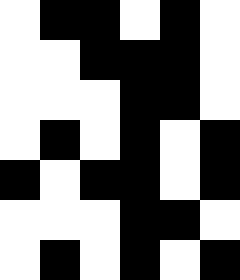[["white", "black", "black", "white", "black", "white"], ["white", "white", "black", "black", "black", "white"], ["white", "white", "white", "black", "black", "white"], ["white", "black", "white", "black", "white", "black"], ["black", "white", "black", "black", "white", "black"], ["white", "white", "white", "black", "black", "white"], ["white", "black", "white", "black", "white", "black"]]